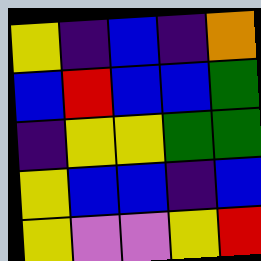[["yellow", "indigo", "blue", "indigo", "orange"], ["blue", "red", "blue", "blue", "green"], ["indigo", "yellow", "yellow", "green", "green"], ["yellow", "blue", "blue", "indigo", "blue"], ["yellow", "violet", "violet", "yellow", "red"]]